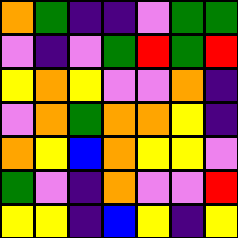[["orange", "green", "indigo", "indigo", "violet", "green", "green"], ["violet", "indigo", "violet", "green", "red", "green", "red"], ["yellow", "orange", "yellow", "violet", "violet", "orange", "indigo"], ["violet", "orange", "green", "orange", "orange", "yellow", "indigo"], ["orange", "yellow", "blue", "orange", "yellow", "yellow", "violet"], ["green", "violet", "indigo", "orange", "violet", "violet", "red"], ["yellow", "yellow", "indigo", "blue", "yellow", "indigo", "yellow"]]